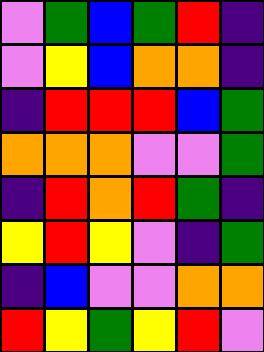[["violet", "green", "blue", "green", "red", "indigo"], ["violet", "yellow", "blue", "orange", "orange", "indigo"], ["indigo", "red", "red", "red", "blue", "green"], ["orange", "orange", "orange", "violet", "violet", "green"], ["indigo", "red", "orange", "red", "green", "indigo"], ["yellow", "red", "yellow", "violet", "indigo", "green"], ["indigo", "blue", "violet", "violet", "orange", "orange"], ["red", "yellow", "green", "yellow", "red", "violet"]]